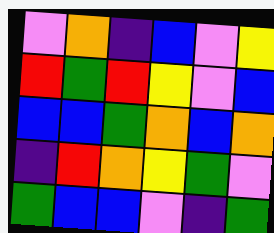[["violet", "orange", "indigo", "blue", "violet", "yellow"], ["red", "green", "red", "yellow", "violet", "blue"], ["blue", "blue", "green", "orange", "blue", "orange"], ["indigo", "red", "orange", "yellow", "green", "violet"], ["green", "blue", "blue", "violet", "indigo", "green"]]